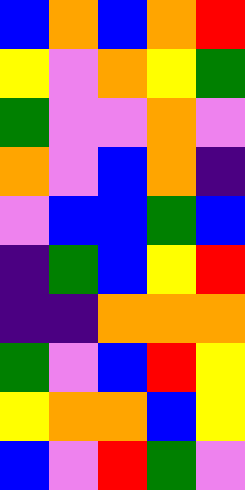[["blue", "orange", "blue", "orange", "red"], ["yellow", "violet", "orange", "yellow", "green"], ["green", "violet", "violet", "orange", "violet"], ["orange", "violet", "blue", "orange", "indigo"], ["violet", "blue", "blue", "green", "blue"], ["indigo", "green", "blue", "yellow", "red"], ["indigo", "indigo", "orange", "orange", "orange"], ["green", "violet", "blue", "red", "yellow"], ["yellow", "orange", "orange", "blue", "yellow"], ["blue", "violet", "red", "green", "violet"]]